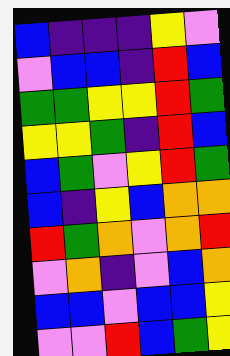[["blue", "indigo", "indigo", "indigo", "yellow", "violet"], ["violet", "blue", "blue", "indigo", "red", "blue"], ["green", "green", "yellow", "yellow", "red", "green"], ["yellow", "yellow", "green", "indigo", "red", "blue"], ["blue", "green", "violet", "yellow", "red", "green"], ["blue", "indigo", "yellow", "blue", "orange", "orange"], ["red", "green", "orange", "violet", "orange", "red"], ["violet", "orange", "indigo", "violet", "blue", "orange"], ["blue", "blue", "violet", "blue", "blue", "yellow"], ["violet", "violet", "red", "blue", "green", "yellow"]]